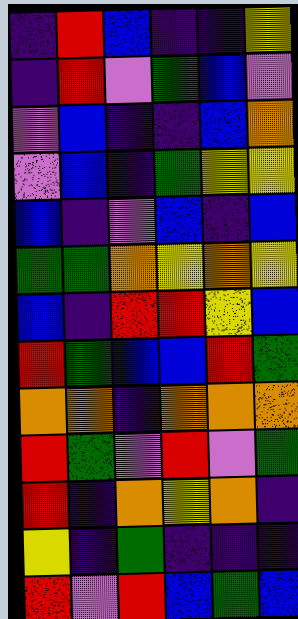[["indigo", "red", "blue", "indigo", "indigo", "yellow"], ["indigo", "red", "violet", "green", "blue", "violet"], ["violet", "blue", "indigo", "indigo", "blue", "orange"], ["violet", "blue", "indigo", "green", "yellow", "yellow"], ["blue", "indigo", "violet", "blue", "indigo", "blue"], ["green", "green", "orange", "yellow", "orange", "yellow"], ["blue", "indigo", "red", "red", "yellow", "blue"], ["red", "green", "blue", "blue", "red", "green"], ["orange", "orange", "indigo", "orange", "orange", "orange"], ["red", "green", "violet", "red", "violet", "green"], ["red", "indigo", "orange", "yellow", "orange", "indigo"], ["yellow", "indigo", "green", "indigo", "indigo", "indigo"], ["red", "violet", "red", "blue", "green", "blue"]]